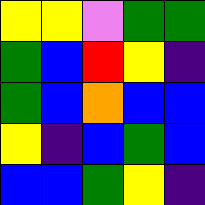[["yellow", "yellow", "violet", "green", "green"], ["green", "blue", "red", "yellow", "indigo"], ["green", "blue", "orange", "blue", "blue"], ["yellow", "indigo", "blue", "green", "blue"], ["blue", "blue", "green", "yellow", "indigo"]]